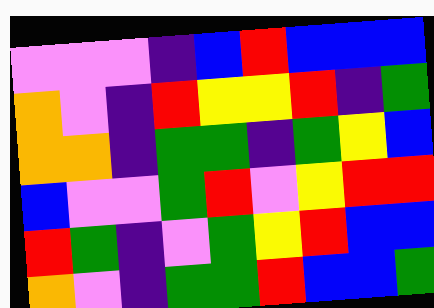[["violet", "violet", "violet", "indigo", "blue", "red", "blue", "blue", "blue"], ["orange", "violet", "indigo", "red", "yellow", "yellow", "red", "indigo", "green"], ["orange", "orange", "indigo", "green", "green", "indigo", "green", "yellow", "blue"], ["blue", "violet", "violet", "green", "red", "violet", "yellow", "red", "red"], ["red", "green", "indigo", "violet", "green", "yellow", "red", "blue", "blue"], ["orange", "violet", "indigo", "green", "green", "red", "blue", "blue", "green"]]